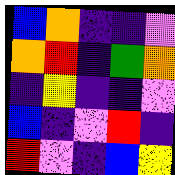[["blue", "orange", "indigo", "indigo", "violet"], ["orange", "red", "indigo", "green", "orange"], ["indigo", "yellow", "indigo", "indigo", "violet"], ["blue", "indigo", "violet", "red", "indigo"], ["red", "violet", "indigo", "blue", "yellow"]]